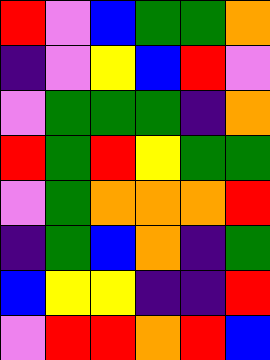[["red", "violet", "blue", "green", "green", "orange"], ["indigo", "violet", "yellow", "blue", "red", "violet"], ["violet", "green", "green", "green", "indigo", "orange"], ["red", "green", "red", "yellow", "green", "green"], ["violet", "green", "orange", "orange", "orange", "red"], ["indigo", "green", "blue", "orange", "indigo", "green"], ["blue", "yellow", "yellow", "indigo", "indigo", "red"], ["violet", "red", "red", "orange", "red", "blue"]]